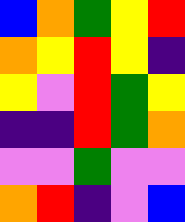[["blue", "orange", "green", "yellow", "red"], ["orange", "yellow", "red", "yellow", "indigo"], ["yellow", "violet", "red", "green", "yellow"], ["indigo", "indigo", "red", "green", "orange"], ["violet", "violet", "green", "violet", "violet"], ["orange", "red", "indigo", "violet", "blue"]]